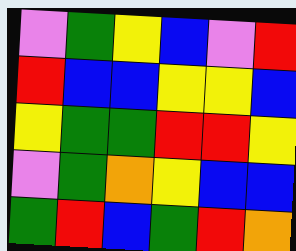[["violet", "green", "yellow", "blue", "violet", "red"], ["red", "blue", "blue", "yellow", "yellow", "blue"], ["yellow", "green", "green", "red", "red", "yellow"], ["violet", "green", "orange", "yellow", "blue", "blue"], ["green", "red", "blue", "green", "red", "orange"]]